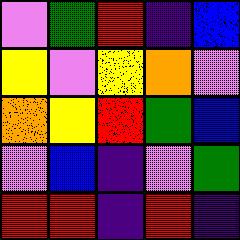[["violet", "green", "red", "indigo", "blue"], ["yellow", "violet", "yellow", "orange", "violet"], ["orange", "yellow", "red", "green", "blue"], ["violet", "blue", "indigo", "violet", "green"], ["red", "red", "indigo", "red", "indigo"]]